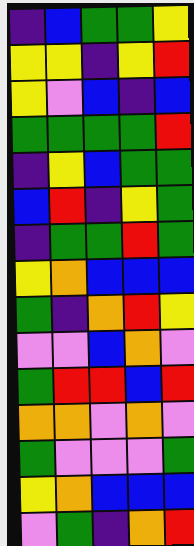[["indigo", "blue", "green", "green", "yellow"], ["yellow", "yellow", "indigo", "yellow", "red"], ["yellow", "violet", "blue", "indigo", "blue"], ["green", "green", "green", "green", "red"], ["indigo", "yellow", "blue", "green", "green"], ["blue", "red", "indigo", "yellow", "green"], ["indigo", "green", "green", "red", "green"], ["yellow", "orange", "blue", "blue", "blue"], ["green", "indigo", "orange", "red", "yellow"], ["violet", "violet", "blue", "orange", "violet"], ["green", "red", "red", "blue", "red"], ["orange", "orange", "violet", "orange", "violet"], ["green", "violet", "violet", "violet", "green"], ["yellow", "orange", "blue", "blue", "blue"], ["violet", "green", "indigo", "orange", "red"]]